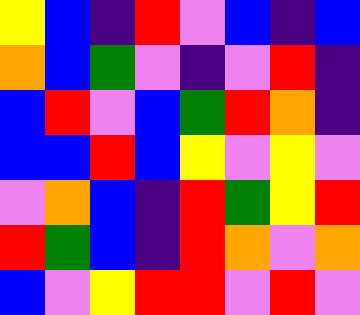[["yellow", "blue", "indigo", "red", "violet", "blue", "indigo", "blue"], ["orange", "blue", "green", "violet", "indigo", "violet", "red", "indigo"], ["blue", "red", "violet", "blue", "green", "red", "orange", "indigo"], ["blue", "blue", "red", "blue", "yellow", "violet", "yellow", "violet"], ["violet", "orange", "blue", "indigo", "red", "green", "yellow", "red"], ["red", "green", "blue", "indigo", "red", "orange", "violet", "orange"], ["blue", "violet", "yellow", "red", "red", "violet", "red", "violet"]]